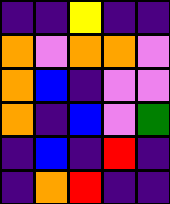[["indigo", "indigo", "yellow", "indigo", "indigo"], ["orange", "violet", "orange", "orange", "violet"], ["orange", "blue", "indigo", "violet", "violet"], ["orange", "indigo", "blue", "violet", "green"], ["indigo", "blue", "indigo", "red", "indigo"], ["indigo", "orange", "red", "indigo", "indigo"]]